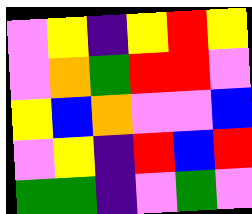[["violet", "yellow", "indigo", "yellow", "red", "yellow"], ["violet", "orange", "green", "red", "red", "violet"], ["yellow", "blue", "orange", "violet", "violet", "blue"], ["violet", "yellow", "indigo", "red", "blue", "red"], ["green", "green", "indigo", "violet", "green", "violet"]]